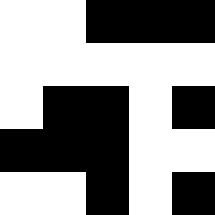[["white", "white", "black", "black", "black"], ["white", "white", "white", "white", "white"], ["white", "black", "black", "white", "black"], ["black", "black", "black", "white", "white"], ["white", "white", "black", "white", "black"]]